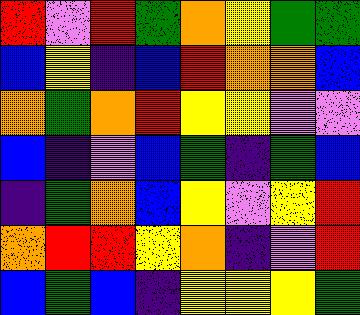[["red", "violet", "red", "green", "orange", "yellow", "green", "green"], ["blue", "yellow", "indigo", "blue", "red", "orange", "orange", "blue"], ["orange", "green", "orange", "red", "yellow", "yellow", "violet", "violet"], ["blue", "indigo", "violet", "blue", "green", "indigo", "green", "blue"], ["indigo", "green", "orange", "blue", "yellow", "violet", "yellow", "red"], ["orange", "red", "red", "yellow", "orange", "indigo", "violet", "red"], ["blue", "green", "blue", "indigo", "yellow", "yellow", "yellow", "green"]]